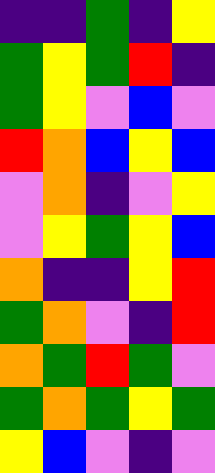[["indigo", "indigo", "green", "indigo", "yellow"], ["green", "yellow", "green", "red", "indigo"], ["green", "yellow", "violet", "blue", "violet"], ["red", "orange", "blue", "yellow", "blue"], ["violet", "orange", "indigo", "violet", "yellow"], ["violet", "yellow", "green", "yellow", "blue"], ["orange", "indigo", "indigo", "yellow", "red"], ["green", "orange", "violet", "indigo", "red"], ["orange", "green", "red", "green", "violet"], ["green", "orange", "green", "yellow", "green"], ["yellow", "blue", "violet", "indigo", "violet"]]